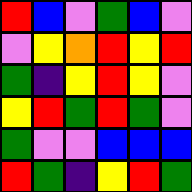[["red", "blue", "violet", "green", "blue", "violet"], ["violet", "yellow", "orange", "red", "yellow", "red"], ["green", "indigo", "yellow", "red", "yellow", "violet"], ["yellow", "red", "green", "red", "green", "violet"], ["green", "violet", "violet", "blue", "blue", "blue"], ["red", "green", "indigo", "yellow", "red", "green"]]